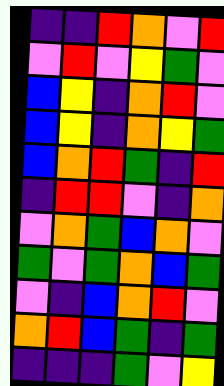[["indigo", "indigo", "red", "orange", "violet", "red"], ["violet", "red", "violet", "yellow", "green", "violet"], ["blue", "yellow", "indigo", "orange", "red", "violet"], ["blue", "yellow", "indigo", "orange", "yellow", "green"], ["blue", "orange", "red", "green", "indigo", "red"], ["indigo", "red", "red", "violet", "indigo", "orange"], ["violet", "orange", "green", "blue", "orange", "violet"], ["green", "violet", "green", "orange", "blue", "green"], ["violet", "indigo", "blue", "orange", "red", "violet"], ["orange", "red", "blue", "green", "indigo", "green"], ["indigo", "indigo", "indigo", "green", "violet", "yellow"]]